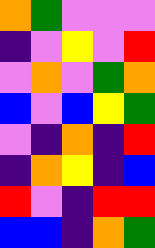[["orange", "green", "violet", "violet", "violet"], ["indigo", "violet", "yellow", "violet", "red"], ["violet", "orange", "violet", "green", "orange"], ["blue", "violet", "blue", "yellow", "green"], ["violet", "indigo", "orange", "indigo", "red"], ["indigo", "orange", "yellow", "indigo", "blue"], ["red", "violet", "indigo", "red", "red"], ["blue", "blue", "indigo", "orange", "green"]]